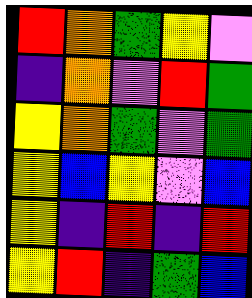[["red", "orange", "green", "yellow", "violet"], ["indigo", "orange", "violet", "red", "green"], ["yellow", "orange", "green", "violet", "green"], ["yellow", "blue", "yellow", "violet", "blue"], ["yellow", "indigo", "red", "indigo", "red"], ["yellow", "red", "indigo", "green", "blue"]]